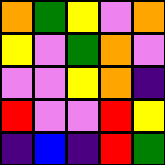[["orange", "green", "yellow", "violet", "orange"], ["yellow", "violet", "green", "orange", "violet"], ["violet", "violet", "yellow", "orange", "indigo"], ["red", "violet", "violet", "red", "yellow"], ["indigo", "blue", "indigo", "red", "green"]]